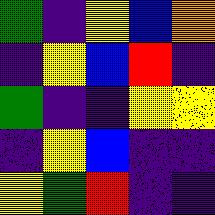[["green", "indigo", "yellow", "blue", "orange"], ["indigo", "yellow", "blue", "red", "indigo"], ["green", "indigo", "indigo", "yellow", "yellow"], ["indigo", "yellow", "blue", "indigo", "indigo"], ["yellow", "green", "red", "indigo", "indigo"]]